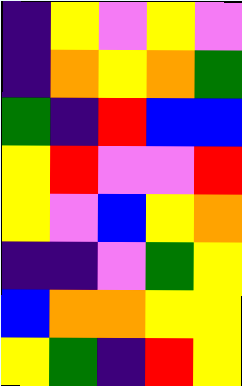[["indigo", "yellow", "violet", "yellow", "violet"], ["indigo", "orange", "yellow", "orange", "green"], ["green", "indigo", "red", "blue", "blue"], ["yellow", "red", "violet", "violet", "red"], ["yellow", "violet", "blue", "yellow", "orange"], ["indigo", "indigo", "violet", "green", "yellow"], ["blue", "orange", "orange", "yellow", "yellow"], ["yellow", "green", "indigo", "red", "yellow"]]